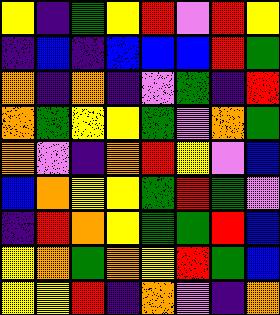[["yellow", "indigo", "green", "yellow", "red", "violet", "red", "yellow"], ["indigo", "blue", "indigo", "blue", "blue", "blue", "red", "green"], ["orange", "indigo", "orange", "indigo", "violet", "green", "indigo", "red"], ["orange", "green", "yellow", "yellow", "green", "violet", "orange", "green"], ["orange", "violet", "indigo", "orange", "red", "yellow", "violet", "blue"], ["blue", "orange", "yellow", "yellow", "green", "red", "green", "violet"], ["indigo", "red", "orange", "yellow", "green", "green", "red", "blue"], ["yellow", "orange", "green", "orange", "yellow", "red", "green", "blue"], ["yellow", "yellow", "red", "indigo", "orange", "violet", "indigo", "orange"]]